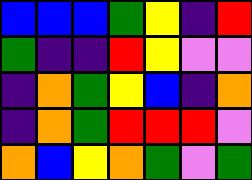[["blue", "blue", "blue", "green", "yellow", "indigo", "red"], ["green", "indigo", "indigo", "red", "yellow", "violet", "violet"], ["indigo", "orange", "green", "yellow", "blue", "indigo", "orange"], ["indigo", "orange", "green", "red", "red", "red", "violet"], ["orange", "blue", "yellow", "orange", "green", "violet", "green"]]